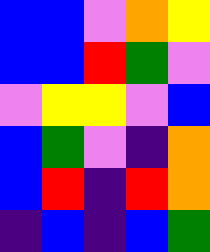[["blue", "blue", "violet", "orange", "yellow"], ["blue", "blue", "red", "green", "violet"], ["violet", "yellow", "yellow", "violet", "blue"], ["blue", "green", "violet", "indigo", "orange"], ["blue", "red", "indigo", "red", "orange"], ["indigo", "blue", "indigo", "blue", "green"]]